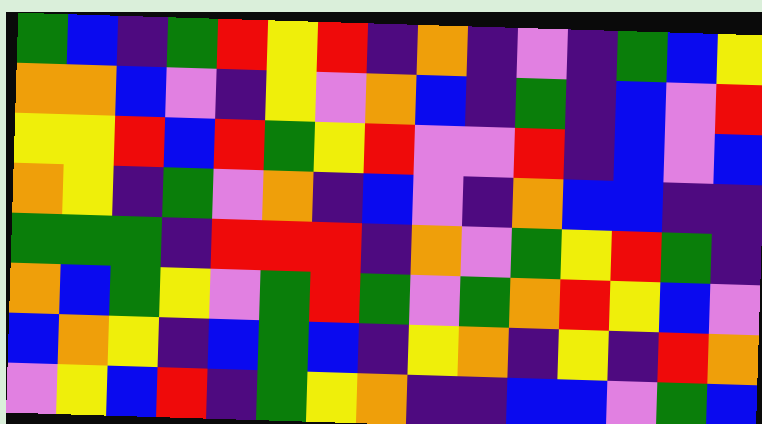[["green", "blue", "indigo", "green", "red", "yellow", "red", "indigo", "orange", "indigo", "violet", "indigo", "green", "blue", "yellow"], ["orange", "orange", "blue", "violet", "indigo", "yellow", "violet", "orange", "blue", "indigo", "green", "indigo", "blue", "violet", "red"], ["yellow", "yellow", "red", "blue", "red", "green", "yellow", "red", "violet", "violet", "red", "indigo", "blue", "violet", "blue"], ["orange", "yellow", "indigo", "green", "violet", "orange", "indigo", "blue", "violet", "indigo", "orange", "blue", "blue", "indigo", "indigo"], ["green", "green", "green", "indigo", "red", "red", "red", "indigo", "orange", "violet", "green", "yellow", "red", "green", "indigo"], ["orange", "blue", "green", "yellow", "violet", "green", "red", "green", "violet", "green", "orange", "red", "yellow", "blue", "violet"], ["blue", "orange", "yellow", "indigo", "blue", "green", "blue", "indigo", "yellow", "orange", "indigo", "yellow", "indigo", "red", "orange"], ["violet", "yellow", "blue", "red", "indigo", "green", "yellow", "orange", "indigo", "indigo", "blue", "blue", "violet", "green", "blue"]]